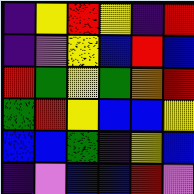[["indigo", "yellow", "red", "yellow", "indigo", "red"], ["indigo", "violet", "yellow", "blue", "red", "blue"], ["red", "green", "yellow", "green", "orange", "red"], ["green", "red", "yellow", "blue", "blue", "yellow"], ["blue", "blue", "green", "indigo", "yellow", "blue"], ["indigo", "violet", "blue", "blue", "red", "violet"]]